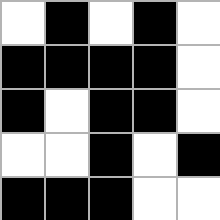[["white", "black", "white", "black", "white"], ["black", "black", "black", "black", "white"], ["black", "white", "black", "black", "white"], ["white", "white", "black", "white", "black"], ["black", "black", "black", "white", "white"]]